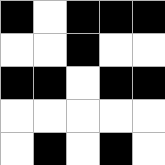[["black", "white", "black", "black", "black"], ["white", "white", "black", "white", "white"], ["black", "black", "white", "black", "black"], ["white", "white", "white", "white", "white"], ["white", "black", "white", "black", "white"]]